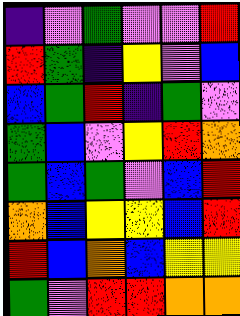[["indigo", "violet", "green", "violet", "violet", "red"], ["red", "green", "indigo", "yellow", "violet", "blue"], ["blue", "green", "red", "indigo", "green", "violet"], ["green", "blue", "violet", "yellow", "red", "orange"], ["green", "blue", "green", "violet", "blue", "red"], ["orange", "blue", "yellow", "yellow", "blue", "red"], ["red", "blue", "orange", "blue", "yellow", "yellow"], ["green", "violet", "red", "red", "orange", "orange"]]